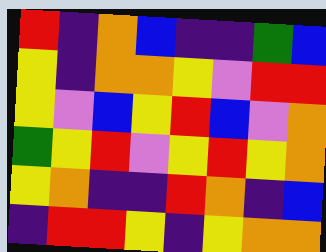[["red", "indigo", "orange", "blue", "indigo", "indigo", "green", "blue"], ["yellow", "indigo", "orange", "orange", "yellow", "violet", "red", "red"], ["yellow", "violet", "blue", "yellow", "red", "blue", "violet", "orange"], ["green", "yellow", "red", "violet", "yellow", "red", "yellow", "orange"], ["yellow", "orange", "indigo", "indigo", "red", "orange", "indigo", "blue"], ["indigo", "red", "red", "yellow", "indigo", "yellow", "orange", "orange"]]